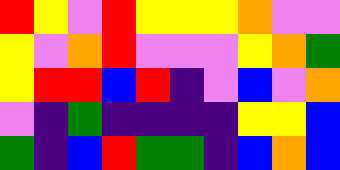[["red", "yellow", "violet", "red", "yellow", "yellow", "yellow", "orange", "violet", "violet"], ["yellow", "violet", "orange", "red", "violet", "violet", "violet", "yellow", "orange", "green"], ["yellow", "red", "red", "blue", "red", "indigo", "violet", "blue", "violet", "orange"], ["violet", "indigo", "green", "indigo", "indigo", "indigo", "indigo", "yellow", "yellow", "blue"], ["green", "indigo", "blue", "red", "green", "green", "indigo", "blue", "orange", "blue"]]